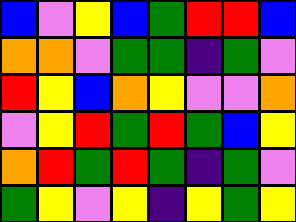[["blue", "violet", "yellow", "blue", "green", "red", "red", "blue"], ["orange", "orange", "violet", "green", "green", "indigo", "green", "violet"], ["red", "yellow", "blue", "orange", "yellow", "violet", "violet", "orange"], ["violet", "yellow", "red", "green", "red", "green", "blue", "yellow"], ["orange", "red", "green", "red", "green", "indigo", "green", "violet"], ["green", "yellow", "violet", "yellow", "indigo", "yellow", "green", "yellow"]]